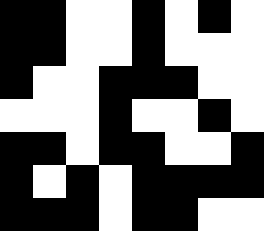[["black", "black", "white", "white", "black", "white", "black", "white"], ["black", "black", "white", "white", "black", "white", "white", "white"], ["black", "white", "white", "black", "black", "black", "white", "white"], ["white", "white", "white", "black", "white", "white", "black", "white"], ["black", "black", "white", "black", "black", "white", "white", "black"], ["black", "white", "black", "white", "black", "black", "black", "black"], ["black", "black", "black", "white", "black", "black", "white", "white"]]